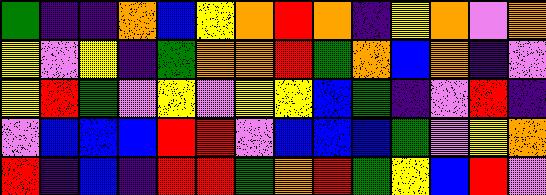[["green", "indigo", "indigo", "orange", "blue", "yellow", "orange", "red", "orange", "indigo", "yellow", "orange", "violet", "orange"], ["yellow", "violet", "yellow", "indigo", "green", "orange", "orange", "red", "green", "orange", "blue", "orange", "indigo", "violet"], ["yellow", "red", "green", "violet", "yellow", "violet", "yellow", "yellow", "blue", "green", "indigo", "violet", "red", "indigo"], ["violet", "blue", "blue", "blue", "red", "red", "violet", "blue", "blue", "blue", "green", "violet", "yellow", "orange"], ["red", "indigo", "blue", "indigo", "red", "red", "green", "orange", "red", "green", "yellow", "blue", "red", "violet"]]